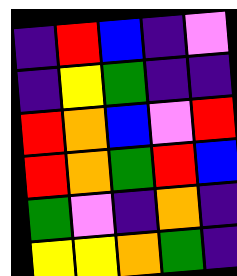[["indigo", "red", "blue", "indigo", "violet"], ["indigo", "yellow", "green", "indigo", "indigo"], ["red", "orange", "blue", "violet", "red"], ["red", "orange", "green", "red", "blue"], ["green", "violet", "indigo", "orange", "indigo"], ["yellow", "yellow", "orange", "green", "indigo"]]